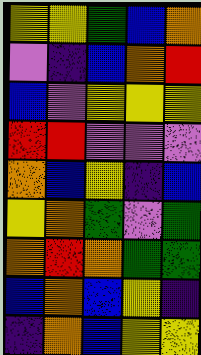[["yellow", "yellow", "green", "blue", "orange"], ["violet", "indigo", "blue", "orange", "red"], ["blue", "violet", "yellow", "yellow", "yellow"], ["red", "red", "violet", "violet", "violet"], ["orange", "blue", "yellow", "indigo", "blue"], ["yellow", "orange", "green", "violet", "green"], ["orange", "red", "orange", "green", "green"], ["blue", "orange", "blue", "yellow", "indigo"], ["indigo", "orange", "blue", "yellow", "yellow"]]